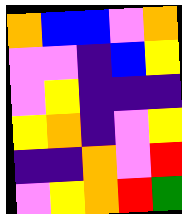[["orange", "blue", "blue", "violet", "orange"], ["violet", "violet", "indigo", "blue", "yellow"], ["violet", "yellow", "indigo", "indigo", "indigo"], ["yellow", "orange", "indigo", "violet", "yellow"], ["indigo", "indigo", "orange", "violet", "red"], ["violet", "yellow", "orange", "red", "green"]]